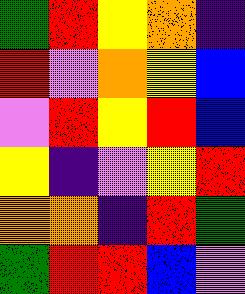[["green", "red", "yellow", "orange", "indigo"], ["red", "violet", "orange", "yellow", "blue"], ["violet", "red", "yellow", "red", "blue"], ["yellow", "indigo", "violet", "yellow", "red"], ["orange", "orange", "indigo", "red", "green"], ["green", "red", "red", "blue", "violet"]]